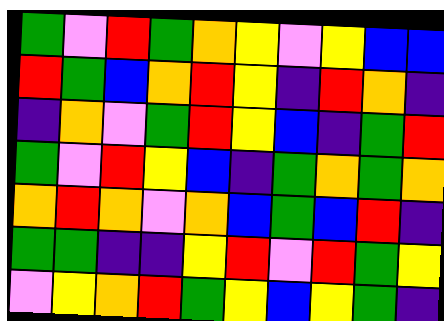[["green", "violet", "red", "green", "orange", "yellow", "violet", "yellow", "blue", "blue"], ["red", "green", "blue", "orange", "red", "yellow", "indigo", "red", "orange", "indigo"], ["indigo", "orange", "violet", "green", "red", "yellow", "blue", "indigo", "green", "red"], ["green", "violet", "red", "yellow", "blue", "indigo", "green", "orange", "green", "orange"], ["orange", "red", "orange", "violet", "orange", "blue", "green", "blue", "red", "indigo"], ["green", "green", "indigo", "indigo", "yellow", "red", "violet", "red", "green", "yellow"], ["violet", "yellow", "orange", "red", "green", "yellow", "blue", "yellow", "green", "indigo"]]